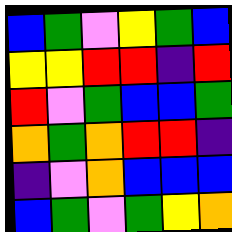[["blue", "green", "violet", "yellow", "green", "blue"], ["yellow", "yellow", "red", "red", "indigo", "red"], ["red", "violet", "green", "blue", "blue", "green"], ["orange", "green", "orange", "red", "red", "indigo"], ["indigo", "violet", "orange", "blue", "blue", "blue"], ["blue", "green", "violet", "green", "yellow", "orange"]]